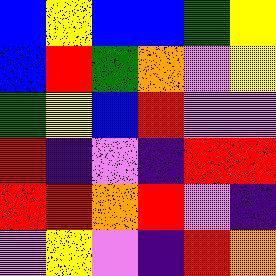[["blue", "yellow", "blue", "blue", "green", "yellow"], ["blue", "red", "green", "orange", "violet", "yellow"], ["green", "yellow", "blue", "red", "violet", "violet"], ["red", "indigo", "violet", "indigo", "red", "red"], ["red", "red", "orange", "red", "violet", "indigo"], ["violet", "yellow", "violet", "indigo", "red", "orange"]]